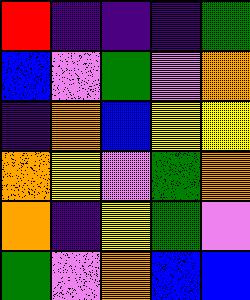[["red", "indigo", "indigo", "indigo", "green"], ["blue", "violet", "green", "violet", "orange"], ["indigo", "orange", "blue", "yellow", "yellow"], ["orange", "yellow", "violet", "green", "orange"], ["orange", "indigo", "yellow", "green", "violet"], ["green", "violet", "orange", "blue", "blue"]]